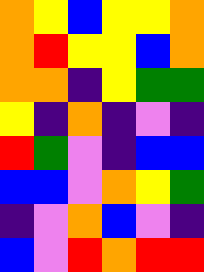[["orange", "yellow", "blue", "yellow", "yellow", "orange"], ["orange", "red", "yellow", "yellow", "blue", "orange"], ["orange", "orange", "indigo", "yellow", "green", "green"], ["yellow", "indigo", "orange", "indigo", "violet", "indigo"], ["red", "green", "violet", "indigo", "blue", "blue"], ["blue", "blue", "violet", "orange", "yellow", "green"], ["indigo", "violet", "orange", "blue", "violet", "indigo"], ["blue", "violet", "red", "orange", "red", "red"]]